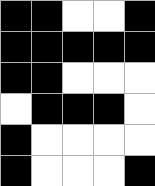[["black", "black", "white", "white", "black"], ["black", "black", "black", "black", "black"], ["black", "black", "white", "white", "white"], ["white", "black", "black", "black", "white"], ["black", "white", "white", "white", "white"], ["black", "white", "white", "white", "black"]]